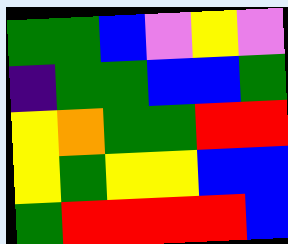[["green", "green", "blue", "violet", "yellow", "violet"], ["indigo", "green", "green", "blue", "blue", "green"], ["yellow", "orange", "green", "green", "red", "red"], ["yellow", "green", "yellow", "yellow", "blue", "blue"], ["green", "red", "red", "red", "red", "blue"]]